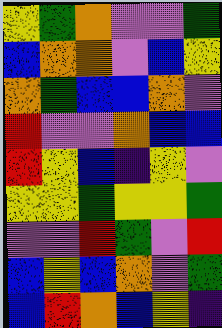[["yellow", "green", "orange", "violet", "violet", "green"], ["blue", "orange", "orange", "violet", "blue", "yellow"], ["orange", "green", "blue", "blue", "orange", "violet"], ["red", "violet", "violet", "orange", "blue", "blue"], ["red", "yellow", "blue", "indigo", "yellow", "violet"], ["yellow", "yellow", "green", "yellow", "yellow", "green"], ["violet", "violet", "red", "green", "violet", "red"], ["blue", "yellow", "blue", "orange", "violet", "green"], ["blue", "red", "orange", "blue", "yellow", "indigo"]]